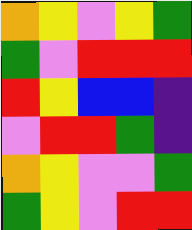[["orange", "yellow", "violet", "yellow", "green"], ["green", "violet", "red", "red", "red"], ["red", "yellow", "blue", "blue", "indigo"], ["violet", "red", "red", "green", "indigo"], ["orange", "yellow", "violet", "violet", "green"], ["green", "yellow", "violet", "red", "red"]]